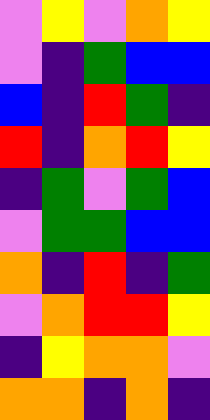[["violet", "yellow", "violet", "orange", "yellow"], ["violet", "indigo", "green", "blue", "blue"], ["blue", "indigo", "red", "green", "indigo"], ["red", "indigo", "orange", "red", "yellow"], ["indigo", "green", "violet", "green", "blue"], ["violet", "green", "green", "blue", "blue"], ["orange", "indigo", "red", "indigo", "green"], ["violet", "orange", "red", "red", "yellow"], ["indigo", "yellow", "orange", "orange", "violet"], ["orange", "orange", "indigo", "orange", "indigo"]]